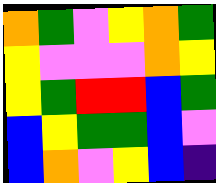[["orange", "green", "violet", "yellow", "orange", "green"], ["yellow", "violet", "violet", "violet", "orange", "yellow"], ["yellow", "green", "red", "red", "blue", "green"], ["blue", "yellow", "green", "green", "blue", "violet"], ["blue", "orange", "violet", "yellow", "blue", "indigo"]]